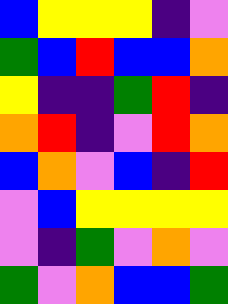[["blue", "yellow", "yellow", "yellow", "indigo", "violet"], ["green", "blue", "red", "blue", "blue", "orange"], ["yellow", "indigo", "indigo", "green", "red", "indigo"], ["orange", "red", "indigo", "violet", "red", "orange"], ["blue", "orange", "violet", "blue", "indigo", "red"], ["violet", "blue", "yellow", "yellow", "yellow", "yellow"], ["violet", "indigo", "green", "violet", "orange", "violet"], ["green", "violet", "orange", "blue", "blue", "green"]]